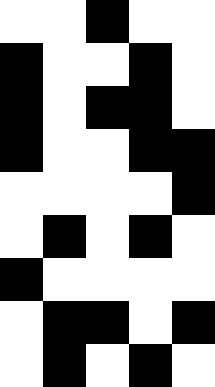[["white", "white", "black", "white", "white"], ["black", "white", "white", "black", "white"], ["black", "white", "black", "black", "white"], ["black", "white", "white", "black", "black"], ["white", "white", "white", "white", "black"], ["white", "black", "white", "black", "white"], ["black", "white", "white", "white", "white"], ["white", "black", "black", "white", "black"], ["white", "black", "white", "black", "white"]]